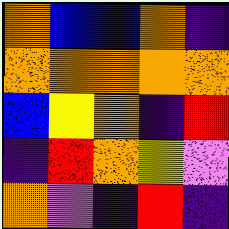[["orange", "blue", "blue", "orange", "indigo"], ["orange", "orange", "orange", "orange", "orange"], ["blue", "yellow", "orange", "indigo", "red"], ["indigo", "red", "orange", "yellow", "violet"], ["orange", "violet", "indigo", "red", "indigo"]]